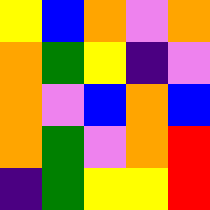[["yellow", "blue", "orange", "violet", "orange"], ["orange", "green", "yellow", "indigo", "violet"], ["orange", "violet", "blue", "orange", "blue"], ["orange", "green", "violet", "orange", "red"], ["indigo", "green", "yellow", "yellow", "red"]]